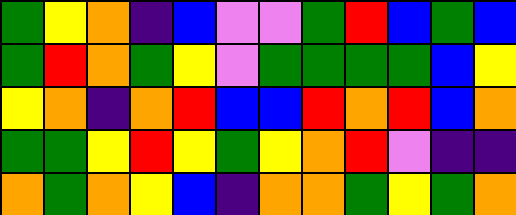[["green", "yellow", "orange", "indigo", "blue", "violet", "violet", "green", "red", "blue", "green", "blue"], ["green", "red", "orange", "green", "yellow", "violet", "green", "green", "green", "green", "blue", "yellow"], ["yellow", "orange", "indigo", "orange", "red", "blue", "blue", "red", "orange", "red", "blue", "orange"], ["green", "green", "yellow", "red", "yellow", "green", "yellow", "orange", "red", "violet", "indigo", "indigo"], ["orange", "green", "orange", "yellow", "blue", "indigo", "orange", "orange", "green", "yellow", "green", "orange"]]